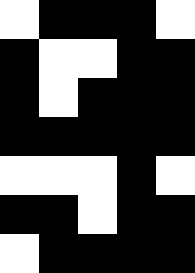[["white", "black", "black", "black", "white"], ["black", "white", "white", "black", "black"], ["black", "white", "black", "black", "black"], ["black", "black", "black", "black", "black"], ["white", "white", "white", "black", "white"], ["black", "black", "white", "black", "black"], ["white", "black", "black", "black", "black"]]